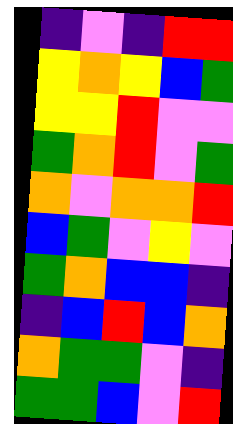[["indigo", "violet", "indigo", "red", "red"], ["yellow", "orange", "yellow", "blue", "green"], ["yellow", "yellow", "red", "violet", "violet"], ["green", "orange", "red", "violet", "green"], ["orange", "violet", "orange", "orange", "red"], ["blue", "green", "violet", "yellow", "violet"], ["green", "orange", "blue", "blue", "indigo"], ["indigo", "blue", "red", "blue", "orange"], ["orange", "green", "green", "violet", "indigo"], ["green", "green", "blue", "violet", "red"]]